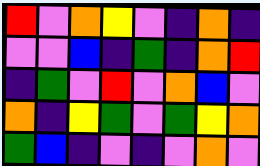[["red", "violet", "orange", "yellow", "violet", "indigo", "orange", "indigo"], ["violet", "violet", "blue", "indigo", "green", "indigo", "orange", "red"], ["indigo", "green", "violet", "red", "violet", "orange", "blue", "violet"], ["orange", "indigo", "yellow", "green", "violet", "green", "yellow", "orange"], ["green", "blue", "indigo", "violet", "indigo", "violet", "orange", "violet"]]